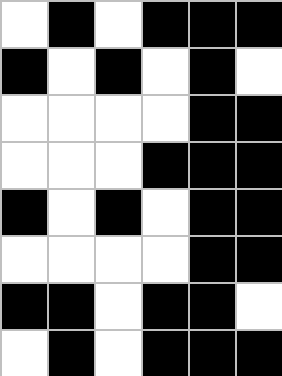[["white", "black", "white", "black", "black", "black"], ["black", "white", "black", "white", "black", "white"], ["white", "white", "white", "white", "black", "black"], ["white", "white", "white", "black", "black", "black"], ["black", "white", "black", "white", "black", "black"], ["white", "white", "white", "white", "black", "black"], ["black", "black", "white", "black", "black", "white"], ["white", "black", "white", "black", "black", "black"]]